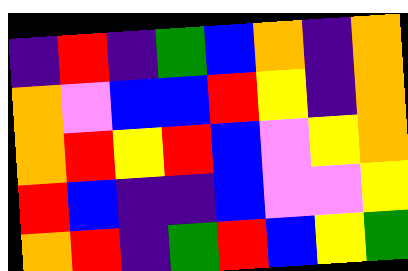[["indigo", "red", "indigo", "green", "blue", "orange", "indigo", "orange"], ["orange", "violet", "blue", "blue", "red", "yellow", "indigo", "orange"], ["orange", "red", "yellow", "red", "blue", "violet", "yellow", "orange"], ["red", "blue", "indigo", "indigo", "blue", "violet", "violet", "yellow"], ["orange", "red", "indigo", "green", "red", "blue", "yellow", "green"]]